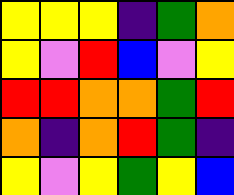[["yellow", "yellow", "yellow", "indigo", "green", "orange"], ["yellow", "violet", "red", "blue", "violet", "yellow"], ["red", "red", "orange", "orange", "green", "red"], ["orange", "indigo", "orange", "red", "green", "indigo"], ["yellow", "violet", "yellow", "green", "yellow", "blue"]]